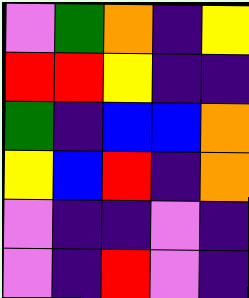[["violet", "green", "orange", "indigo", "yellow"], ["red", "red", "yellow", "indigo", "indigo"], ["green", "indigo", "blue", "blue", "orange"], ["yellow", "blue", "red", "indigo", "orange"], ["violet", "indigo", "indigo", "violet", "indigo"], ["violet", "indigo", "red", "violet", "indigo"]]